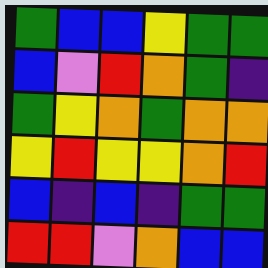[["green", "blue", "blue", "yellow", "green", "green"], ["blue", "violet", "red", "orange", "green", "indigo"], ["green", "yellow", "orange", "green", "orange", "orange"], ["yellow", "red", "yellow", "yellow", "orange", "red"], ["blue", "indigo", "blue", "indigo", "green", "green"], ["red", "red", "violet", "orange", "blue", "blue"]]